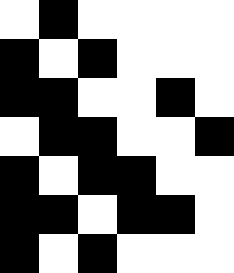[["white", "black", "white", "white", "white", "white"], ["black", "white", "black", "white", "white", "white"], ["black", "black", "white", "white", "black", "white"], ["white", "black", "black", "white", "white", "black"], ["black", "white", "black", "black", "white", "white"], ["black", "black", "white", "black", "black", "white"], ["black", "white", "black", "white", "white", "white"]]